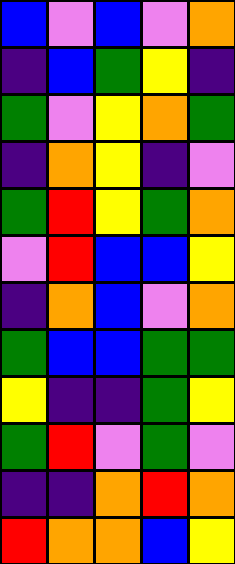[["blue", "violet", "blue", "violet", "orange"], ["indigo", "blue", "green", "yellow", "indigo"], ["green", "violet", "yellow", "orange", "green"], ["indigo", "orange", "yellow", "indigo", "violet"], ["green", "red", "yellow", "green", "orange"], ["violet", "red", "blue", "blue", "yellow"], ["indigo", "orange", "blue", "violet", "orange"], ["green", "blue", "blue", "green", "green"], ["yellow", "indigo", "indigo", "green", "yellow"], ["green", "red", "violet", "green", "violet"], ["indigo", "indigo", "orange", "red", "orange"], ["red", "orange", "orange", "blue", "yellow"]]